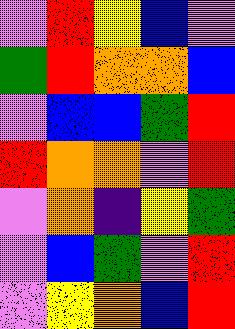[["violet", "red", "yellow", "blue", "violet"], ["green", "red", "orange", "orange", "blue"], ["violet", "blue", "blue", "green", "red"], ["red", "orange", "orange", "violet", "red"], ["violet", "orange", "indigo", "yellow", "green"], ["violet", "blue", "green", "violet", "red"], ["violet", "yellow", "orange", "blue", "red"]]